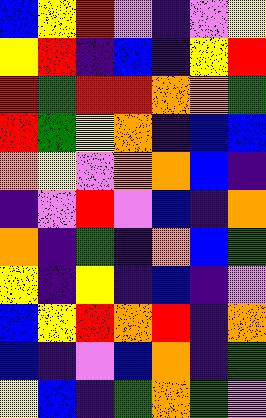[["blue", "yellow", "red", "violet", "indigo", "violet", "yellow"], ["yellow", "red", "indigo", "blue", "indigo", "yellow", "red"], ["red", "green", "red", "red", "orange", "orange", "green"], ["red", "green", "yellow", "orange", "indigo", "blue", "blue"], ["orange", "yellow", "violet", "orange", "orange", "blue", "indigo"], ["indigo", "violet", "red", "violet", "blue", "indigo", "orange"], ["orange", "indigo", "green", "indigo", "orange", "blue", "green"], ["yellow", "indigo", "yellow", "indigo", "blue", "indigo", "violet"], ["blue", "yellow", "red", "orange", "red", "indigo", "orange"], ["blue", "indigo", "violet", "blue", "orange", "indigo", "green"], ["yellow", "blue", "indigo", "green", "orange", "green", "violet"]]